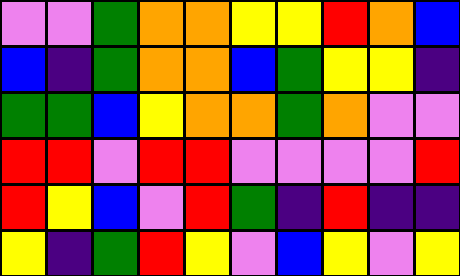[["violet", "violet", "green", "orange", "orange", "yellow", "yellow", "red", "orange", "blue"], ["blue", "indigo", "green", "orange", "orange", "blue", "green", "yellow", "yellow", "indigo"], ["green", "green", "blue", "yellow", "orange", "orange", "green", "orange", "violet", "violet"], ["red", "red", "violet", "red", "red", "violet", "violet", "violet", "violet", "red"], ["red", "yellow", "blue", "violet", "red", "green", "indigo", "red", "indigo", "indigo"], ["yellow", "indigo", "green", "red", "yellow", "violet", "blue", "yellow", "violet", "yellow"]]